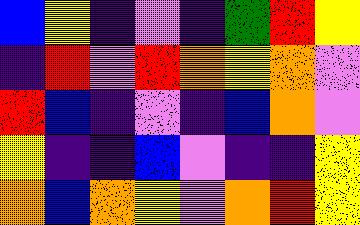[["blue", "yellow", "indigo", "violet", "indigo", "green", "red", "yellow"], ["indigo", "red", "violet", "red", "orange", "yellow", "orange", "violet"], ["red", "blue", "indigo", "violet", "indigo", "blue", "orange", "violet"], ["yellow", "indigo", "indigo", "blue", "violet", "indigo", "indigo", "yellow"], ["orange", "blue", "orange", "yellow", "violet", "orange", "red", "yellow"]]